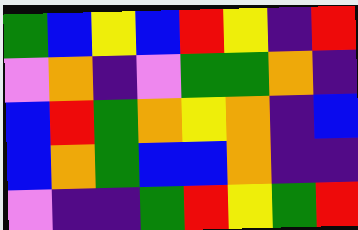[["green", "blue", "yellow", "blue", "red", "yellow", "indigo", "red"], ["violet", "orange", "indigo", "violet", "green", "green", "orange", "indigo"], ["blue", "red", "green", "orange", "yellow", "orange", "indigo", "blue"], ["blue", "orange", "green", "blue", "blue", "orange", "indigo", "indigo"], ["violet", "indigo", "indigo", "green", "red", "yellow", "green", "red"]]